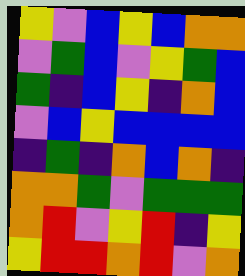[["yellow", "violet", "blue", "yellow", "blue", "orange", "orange"], ["violet", "green", "blue", "violet", "yellow", "green", "blue"], ["green", "indigo", "blue", "yellow", "indigo", "orange", "blue"], ["violet", "blue", "yellow", "blue", "blue", "blue", "blue"], ["indigo", "green", "indigo", "orange", "blue", "orange", "indigo"], ["orange", "orange", "green", "violet", "green", "green", "green"], ["orange", "red", "violet", "yellow", "red", "indigo", "yellow"], ["yellow", "red", "red", "orange", "red", "violet", "orange"]]